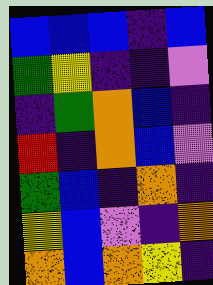[["blue", "blue", "blue", "indigo", "blue"], ["green", "yellow", "indigo", "indigo", "violet"], ["indigo", "green", "orange", "blue", "indigo"], ["red", "indigo", "orange", "blue", "violet"], ["green", "blue", "indigo", "orange", "indigo"], ["yellow", "blue", "violet", "indigo", "orange"], ["orange", "blue", "orange", "yellow", "indigo"]]